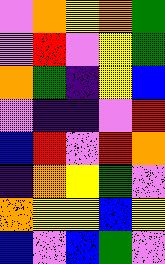[["violet", "orange", "yellow", "orange", "green"], ["violet", "red", "violet", "yellow", "green"], ["orange", "green", "indigo", "yellow", "blue"], ["violet", "indigo", "indigo", "violet", "red"], ["blue", "red", "violet", "red", "orange"], ["indigo", "orange", "yellow", "green", "violet"], ["orange", "yellow", "yellow", "blue", "yellow"], ["blue", "violet", "blue", "green", "violet"]]